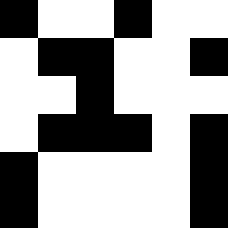[["black", "white", "white", "black", "white", "white"], ["white", "black", "black", "white", "white", "black"], ["white", "white", "black", "white", "white", "white"], ["white", "black", "black", "black", "white", "black"], ["black", "white", "white", "white", "white", "black"], ["black", "white", "white", "white", "white", "black"]]